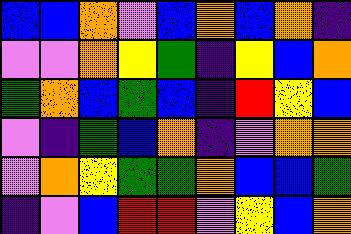[["blue", "blue", "orange", "violet", "blue", "orange", "blue", "orange", "indigo"], ["violet", "violet", "orange", "yellow", "green", "indigo", "yellow", "blue", "orange"], ["green", "orange", "blue", "green", "blue", "indigo", "red", "yellow", "blue"], ["violet", "indigo", "green", "blue", "orange", "indigo", "violet", "orange", "orange"], ["violet", "orange", "yellow", "green", "green", "orange", "blue", "blue", "green"], ["indigo", "violet", "blue", "red", "red", "violet", "yellow", "blue", "orange"]]